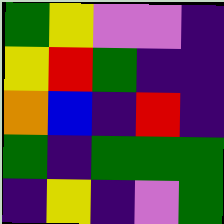[["green", "yellow", "violet", "violet", "indigo"], ["yellow", "red", "green", "indigo", "indigo"], ["orange", "blue", "indigo", "red", "indigo"], ["green", "indigo", "green", "green", "green"], ["indigo", "yellow", "indigo", "violet", "green"]]